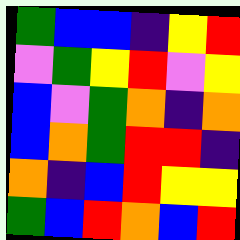[["green", "blue", "blue", "indigo", "yellow", "red"], ["violet", "green", "yellow", "red", "violet", "yellow"], ["blue", "violet", "green", "orange", "indigo", "orange"], ["blue", "orange", "green", "red", "red", "indigo"], ["orange", "indigo", "blue", "red", "yellow", "yellow"], ["green", "blue", "red", "orange", "blue", "red"]]